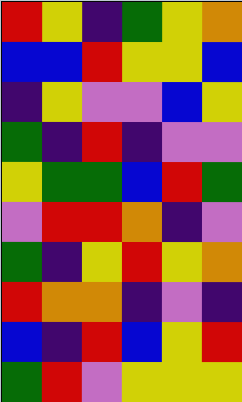[["red", "yellow", "indigo", "green", "yellow", "orange"], ["blue", "blue", "red", "yellow", "yellow", "blue"], ["indigo", "yellow", "violet", "violet", "blue", "yellow"], ["green", "indigo", "red", "indigo", "violet", "violet"], ["yellow", "green", "green", "blue", "red", "green"], ["violet", "red", "red", "orange", "indigo", "violet"], ["green", "indigo", "yellow", "red", "yellow", "orange"], ["red", "orange", "orange", "indigo", "violet", "indigo"], ["blue", "indigo", "red", "blue", "yellow", "red"], ["green", "red", "violet", "yellow", "yellow", "yellow"]]